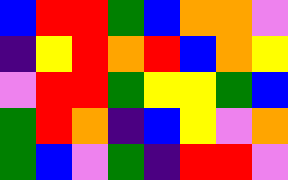[["blue", "red", "red", "green", "blue", "orange", "orange", "violet"], ["indigo", "yellow", "red", "orange", "red", "blue", "orange", "yellow"], ["violet", "red", "red", "green", "yellow", "yellow", "green", "blue"], ["green", "red", "orange", "indigo", "blue", "yellow", "violet", "orange"], ["green", "blue", "violet", "green", "indigo", "red", "red", "violet"]]